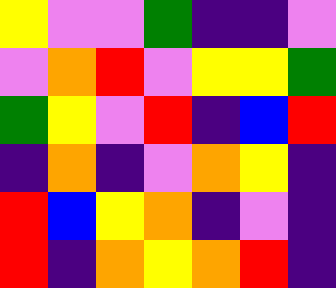[["yellow", "violet", "violet", "green", "indigo", "indigo", "violet"], ["violet", "orange", "red", "violet", "yellow", "yellow", "green"], ["green", "yellow", "violet", "red", "indigo", "blue", "red"], ["indigo", "orange", "indigo", "violet", "orange", "yellow", "indigo"], ["red", "blue", "yellow", "orange", "indigo", "violet", "indigo"], ["red", "indigo", "orange", "yellow", "orange", "red", "indigo"]]